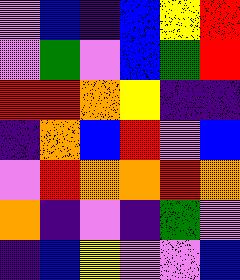[["violet", "blue", "indigo", "blue", "yellow", "red"], ["violet", "green", "violet", "blue", "green", "red"], ["red", "red", "orange", "yellow", "indigo", "indigo"], ["indigo", "orange", "blue", "red", "violet", "blue"], ["violet", "red", "orange", "orange", "red", "orange"], ["orange", "indigo", "violet", "indigo", "green", "violet"], ["indigo", "blue", "yellow", "violet", "violet", "blue"]]